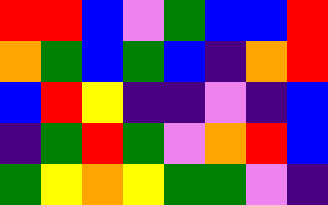[["red", "red", "blue", "violet", "green", "blue", "blue", "red"], ["orange", "green", "blue", "green", "blue", "indigo", "orange", "red"], ["blue", "red", "yellow", "indigo", "indigo", "violet", "indigo", "blue"], ["indigo", "green", "red", "green", "violet", "orange", "red", "blue"], ["green", "yellow", "orange", "yellow", "green", "green", "violet", "indigo"]]